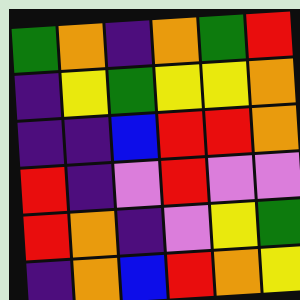[["green", "orange", "indigo", "orange", "green", "red"], ["indigo", "yellow", "green", "yellow", "yellow", "orange"], ["indigo", "indigo", "blue", "red", "red", "orange"], ["red", "indigo", "violet", "red", "violet", "violet"], ["red", "orange", "indigo", "violet", "yellow", "green"], ["indigo", "orange", "blue", "red", "orange", "yellow"]]